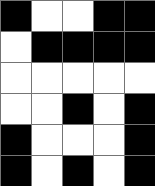[["black", "white", "white", "black", "black"], ["white", "black", "black", "black", "black"], ["white", "white", "white", "white", "white"], ["white", "white", "black", "white", "black"], ["black", "white", "white", "white", "black"], ["black", "white", "black", "white", "black"]]